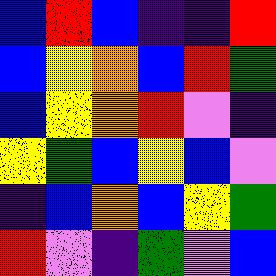[["blue", "red", "blue", "indigo", "indigo", "red"], ["blue", "yellow", "orange", "blue", "red", "green"], ["blue", "yellow", "orange", "red", "violet", "indigo"], ["yellow", "green", "blue", "yellow", "blue", "violet"], ["indigo", "blue", "orange", "blue", "yellow", "green"], ["red", "violet", "indigo", "green", "violet", "blue"]]